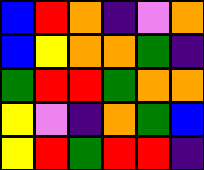[["blue", "red", "orange", "indigo", "violet", "orange"], ["blue", "yellow", "orange", "orange", "green", "indigo"], ["green", "red", "red", "green", "orange", "orange"], ["yellow", "violet", "indigo", "orange", "green", "blue"], ["yellow", "red", "green", "red", "red", "indigo"]]